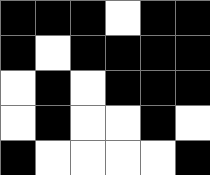[["black", "black", "black", "white", "black", "black"], ["black", "white", "black", "black", "black", "black"], ["white", "black", "white", "black", "black", "black"], ["white", "black", "white", "white", "black", "white"], ["black", "white", "white", "white", "white", "black"]]